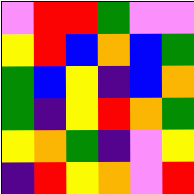[["violet", "red", "red", "green", "violet", "violet"], ["yellow", "red", "blue", "orange", "blue", "green"], ["green", "blue", "yellow", "indigo", "blue", "orange"], ["green", "indigo", "yellow", "red", "orange", "green"], ["yellow", "orange", "green", "indigo", "violet", "yellow"], ["indigo", "red", "yellow", "orange", "violet", "red"]]